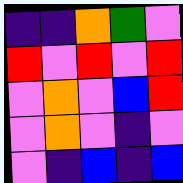[["indigo", "indigo", "orange", "green", "violet"], ["red", "violet", "red", "violet", "red"], ["violet", "orange", "violet", "blue", "red"], ["violet", "orange", "violet", "indigo", "violet"], ["violet", "indigo", "blue", "indigo", "blue"]]